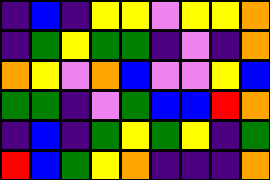[["indigo", "blue", "indigo", "yellow", "yellow", "violet", "yellow", "yellow", "orange"], ["indigo", "green", "yellow", "green", "green", "indigo", "violet", "indigo", "orange"], ["orange", "yellow", "violet", "orange", "blue", "violet", "violet", "yellow", "blue"], ["green", "green", "indigo", "violet", "green", "blue", "blue", "red", "orange"], ["indigo", "blue", "indigo", "green", "yellow", "green", "yellow", "indigo", "green"], ["red", "blue", "green", "yellow", "orange", "indigo", "indigo", "indigo", "orange"]]